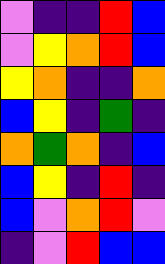[["violet", "indigo", "indigo", "red", "blue"], ["violet", "yellow", "orange", "red", "blue"], ["yellow", "orange", "indigo", "indigo", "orange"], ["blue", "yellow", "indigo", "green", "indigo"], ["orange", "green", "orange", "indigo", "blue"], ["blue", "yellow", "indigo", "red", "indigo"], ["blue", "violet", "orange", "red", "violet"], ["indigo", "violet", "red", "blue", "blue"]]